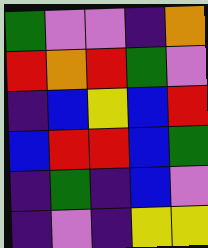[["green", "violet", "violet", "indigo", "orange"], ["red", "orange", "red", "green", "violet"], ["indigo", "blue", "yellow", "blue", "red"], ["blue", "red", "red", "blue", "green"], ["indigo", "green", "indigo", "blue", "violet"], ["indigo", "violet", "indigo", "yellow", "yellow"]]